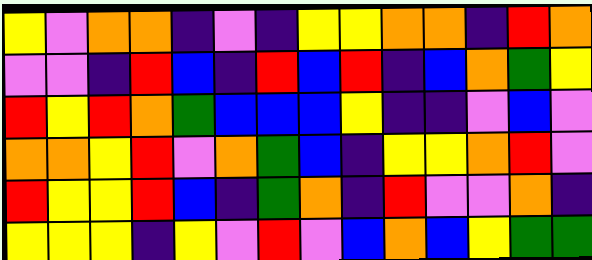[["yellow", "violet", "orange", "orange", "indigo", "violet", "indigo", "yellow", "yellow", "orange", "orange", "indigo", "red", "orange"], ["violet", "violet", "indigo", "red", "blue", "indigo", "red", "blue", "red", "indigo", "blue", "orange", "green", "yellow"], ["red", "yellow", "red", "orange", "green", "blue", "blue", "blue", "yellow", "indigo", "indigo", "violet", "blue", "violet"], ["orange", "orange", "yellow", "red", "violet", "orange", "green", "blue", "indigo", "yellow", "yellow", "orange", "red", "violet"], ["red", "yellow", "yellow", "red", "blue", "indigo", "green", "orange", "indigo", "red", "violet", "violet", "orange", "indigo"], ["yellow", "yellow", "yellow", "indigo", "yellow", "violet", "red", "violet", "blue", "orange", "blue", "yellow", "green", "green"]]